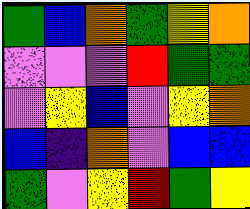[["green", "blue", "orange", "green", "yellow", "orange"], ["violet", "violet", "violet", "red", "green", "green"], ["violet", "yellow", "blue", "violet", "yellow", "orange"], ["blue", "indigo", "orange", "violet", "blue", "blue"], ["green", "violet", "yellow", "red", "green", "yellow"]]